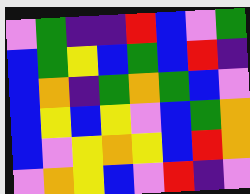[["violet", "green", "indigo", "indigo", "red", "blue", "violet", "green"], ["blue", "green", "yellow", "blue", "green", "blue", "red", "indigo"], ["blue", "orange", "indigo", "green", "orange", "green", "blue", "violet"], ["blue", "yellow", "blue", "yellow", "violet", "blue", "green", "orange"], ["blue", "violet", "yellow", "orange", "yellow", "blue", "red", "orange"], ["violet", "orange", "yellow", "blue", "violet", "red", "indigo", "violet"]]